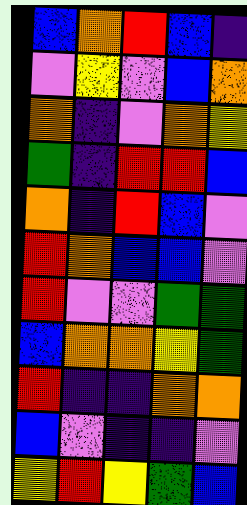[["blue", "orange", "red", "blue", "indigo"], ["violet", "yellow", "violet", "blue", "orange"], ["orange", "indigo", "violet", "orange", "yellow"], ["green", "indigo", "red", "red", "blue"], ["orange", "indigo", "red", "blue", "violet"], ["red", "orange", "blue", "blue", "violet"], ["red", "violet", "violet", "green", "green"], ["blue", "orange", "orange", "yellow", "green"], ["red", "indigo", "indigo", "orange", "orange"], ["blue", "violet", "indigo", "indigo", "violet"], ["yellow", "red", "yellow", "green", "blue"]]